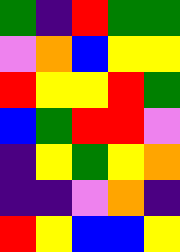[["green", "indigo", "red", "green", "green"], ["violet", "orange", "blue", "yellow", "yellow"], ["red", "yellow", "yellow", "red", "green"], ["blue", "green", "red", "red", "violet"], ["indigo", "yellow", "green", "yellow", "orange"], ["indigo", "indigo", "violet", "orange", "indigo"], ["red", "yellow", "blue", "blue", "yellow"]]